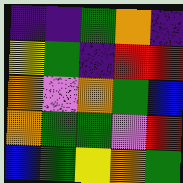[["indigo", "indigo", "green", "orange", "indigo"], ["yellow", "green", "indigo", "red", "red"], ["orange", "violet", "orange", "green", "blue"], ["orange", "green", "green", "violet", "red"], ["blue", "green", "yellow", "orange", "green"]]